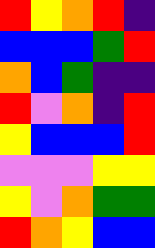[["red", "yellow", "orange", "red", "indigo"], ["blue", "blue", "blue", "green", "red"], ["orange", "blue", "green", "indigo", "indigo"], ["red", "violet", "orange", "indigo", "red"], ["yellow", "blue", "blue", "blue", "red"], ["violet", "violet", "violet", "yellow", "yellow"], ["yellow", "violet", "orange", "green", "green"], ["red", "orange", "yellow", "blue", "blue"]]